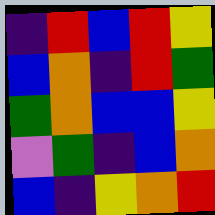[["indigo", "red", "blue", "red", "yellow"], ["blue", "orange", "indigo", "red", "green"], ["green", "orange", "blue", "blue", "yellow"], ["violet", "green", "indigo", "blue", "orange"], ["blue", "indigo", "yellow", "orange", "red"]]